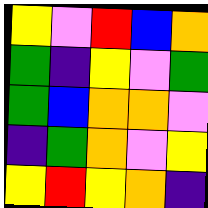[["yellow", "violet", "red", "blue", "orange"], ["green", "indigo", "yellow", "violet", "green"], ["green", "blue", "orange", "orange", "violet"], ["indigo", "green", "orange", "violet", "yellow"], ["yellow", "red", "yellow", "orange", "indigo"]]